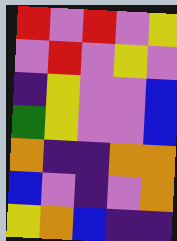[["red", "violet", "red", "violet", "yellow"], ["violet", "red", "violet", "yellow", "violet"], ["indigo", "yellow", "violet", "violet", "blue"], ["green", "yellow", "violet", "violet", "blue"], ["orange", "indigo", "indigo", "orange", "orange"], ["blue", "violet", "indigo", "violet", "orange"], ["yellow", "orange", "blue", "indigo", "indigo"]]